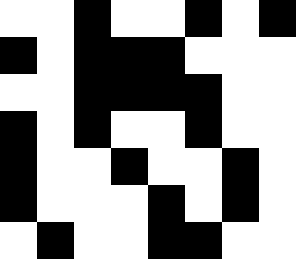[["white", "white", "black", "white", "white", "black", "white", "black"], ["black", "white", "black", "black", "black", "white", "white", "white"], ["white", "white", "black", "black", "black", "black", "white", "white"], ["black", "white", "black", "white", "white", "black", "white", "white"], ["black", "white", "white", "black", "white", "white", "black", "white"], ["black", "white", "white", "white", "black", "white", "black", "white"], ["white", "black", "white", "white", "black", "black", "white", "white"]]